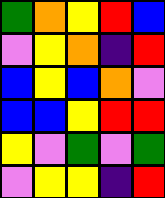[["green", "orange", "yellow", "red", "blue"], ["violet", "yellow", "orange", "indigo", "red"], ["blue", "yellow", "blue", "orange", "violet"], ["blue", "blue", "yellow", "red", "red"], ["yellow", "violet", "green", "violet", "green"], ["violet", "yellow", "yellow", "indigo", "red"]]